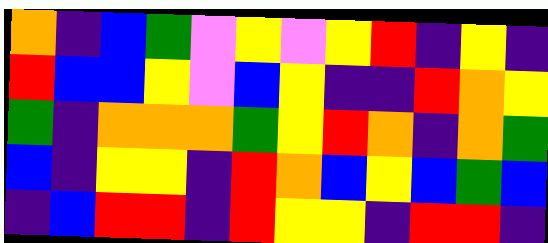[["orange", "indigo", "blue", "green", "violet", "yellow", "violet", "yellow", "red", "indigo", "yellow", "indigo"], ["red", "blue", "blue", "yellow", "violet", "blue", "yellow", "indigo", "indigo", "red", "orange", "yellow"], ["green", "indigo", "orange", "orange", "orange", "green", "yellow", "red", "orange", "indigo", "orange", "green"], ["blue", "indigo", "yellow", "yellow", "indigo", "red", "orange", "blue", "yellow", "blue", "green", "blue"], ["indigo", "blue", "red", "red", "indigo", "red", "yellow", "yellow", "indigo", "red", "red", "indigo"]]